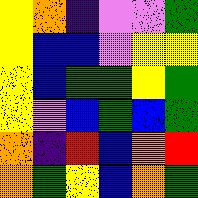[["yellow", "orange", "indigo", "violet", "violet", "green"], ["yellow", "blue", "blue", "violet", "yellow", "yellow"], ["yellow", "blue", "green", "green", "yellow", "green"], ["yellow", "violet", "blue", "green", "blue", "green"], ["orange", "indigo", "red", "blue", "orange", "red"], ["orange", "green", "yellow", "blue", "orange", "green"]]